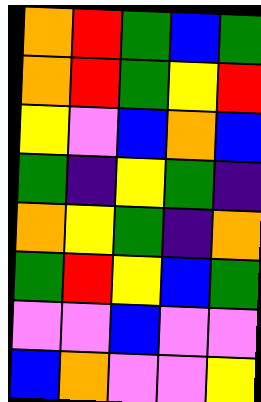[["orange", "red", "green", "blue", "green"], ["orange", "red", "green", "yellow", "red"], ["yellow", "violet", "blue", "orange", "blue"], ["green", "indigo", "yellow", "green", "indigo"], ["orange", "yellow", "green", "indigo", "orange"], ["green", "red", "yellow", "blue", "green"], ["violet", "violet", "blue", "violet", "violet"], ["blue", "orange", "violet", "violet", "yellow"]]